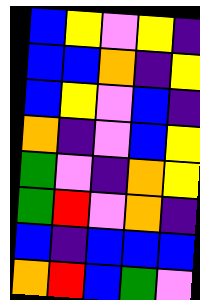[["blue", "yellow", "violet", "yellow", "indigo"], ["blue", "blue", "orange", "indigo", "yellow"], ["blue", "yellow", "violet", "blue", "indigo"], ["orange", "indigo", "violet", "blue", "yellow"], ["green", "violet", "indigo", "orange", "yellow"], ["green", "red", "violet", "orange", "indigo"], ["blue", "indigo", "blue", "blue", "blue"], ["orange", "red", "blue", "green", "violet"]]